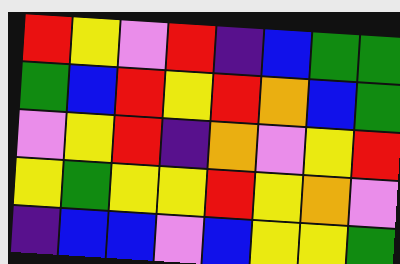[["red", "yellow", "violet", "red", "indigo", "blue", "green", "green"], ["green", "blue", "red", "yellow", "red", "orange", "blue", "green"], ["violet", "yellow", "red", "indigo", "orange", "violet", "yellow", "red"], ["yellow", "green", "yellow", "yellow", "red", "yellow", "orange", "violet"], ["indigo", "blue", "blue", "violet", "blue", "yellow", "yellow", "green"]]